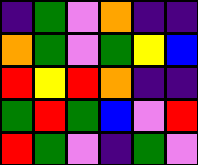[["indigo", "green", "violet", "orange", "indigo", "indigo"], ["orange", "green", "violet", "green", "yellow", "blue"], ["red", "yellow", "red", "orange", "indigo", "indigo"], ["green", "red", "green", "blue", "violet", "red"], ["red", "green", "violet", "indigo", "green", "violet"]]